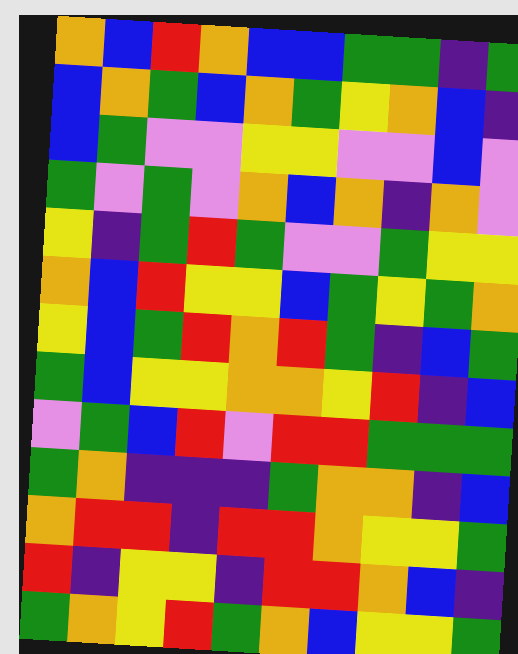[["orange", "blue", "red", "orange", "blue", "blue", "green", "green", "indigo", "green"], ["blue", "orange", "green", "blue", "orange", "green", "yellow", "orange", "blue", "indigo"], ["blue", "green", "violet", "violet", "yellow", "yellow", "violet", "violet", "blue", "violet"], ["green", "violet", "green", "violet", "orange", "blue", "orange", "indigo", "orange", "violet"], ["yellow", "indigo", "green", "red", "green", "violet", "violet", "green", "yellow", "yellow"], ["orange", "blue", "red", "yellow", "yellow", "blue", "green", "yellow", "green", "orange"], ["yellow", "blue", "green", "red", "orange", "red", "green", "indigo", "blue", "green"], ["green", "blue", "yellow", "yellow", "orange", "orange", "yellow", "red", "indigo", "blue"], ["violet", "green", "blue", "red", "violet", "red", "red", "green", "green", "green"], ["green", "orange", "indigo", "indigo", "indigo", "green", "orange", "orange", "indigo", "blue"], ["orange", "red", "red", "indigo", "red", "red", "orange", "yellow", "yellow", "green"], ["red", "indigo", "yellow", "yellow", "indigo", "red", "red", "orange", "blue", "indigo"], ["green", "orange", "yellow", "red", "green", "orange", "blue", "yellow", "yellow", "green"]]